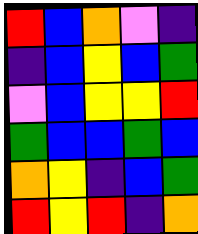[["red", "blue", "orange", "violet", "indigo"], ["indigo", "blue", "yellow", "blue", "green"], ["violet", "blue", "yellow", "yellow", "red"], ["green", "blue", "blue", "green", "blue"], ["orange", "yellow", "indigo", "blue", "green"], ["red", "yellow", "red", "indigo", "orange"]]